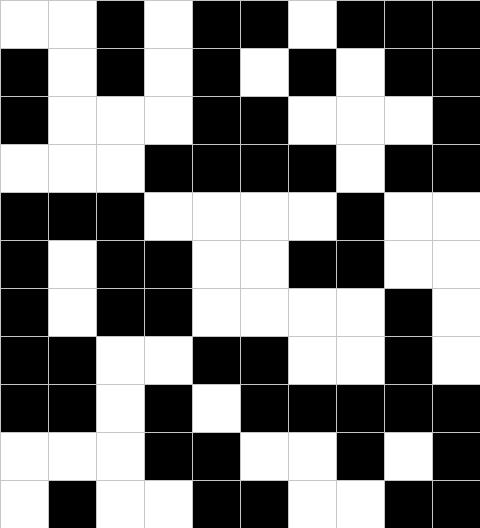[["white", "white", "black", "white", "black", "black", "white", "black", "black", "black"], ["black", "white", "black", "white", "black", "white", "black", "white", "black", "black"], ["black", "white", "white", "white", "black", "black", "white", "white", "white", "black"], ["white", "white", "white", "black", "black", "black", "black", "white", "black", "black"], ["black", "black", "black", "white", "white", "white", "white", "black", "white", "white"], ["black", "white", "black", "black", "white", "white", "black", "black", "white", "white"], ["black", "white", "black", "black", "white", "white", "white", "white", "black", "white"], ["black", "black", "white", "white", "black", "black", "white", "white", "black", "white"], ["black", "black", "white", "black", "white", "black", "black", "black", "black", "black"], ["white", "white", "white", "black", "black", "white", "white", "black", "white", "black"], ["white", "black", "white", "white", "black", "black", "white", "white", "black", "black"]]